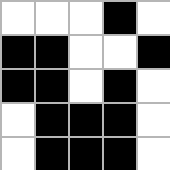[["white", "white", "white", "black", "white"], ["black", "black", "white", "white", "black"], ["black", "black", "white", "black", "white"], ["white", "black", "black", "black", "white"], ["white", "black", "black", "black", "white"]]